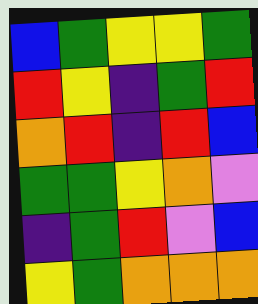[["blue", "green", "yellow", "yellow", "green"], ["red", "yellow", "indigo", "green", "red"], ["orange", "red", "indigo", "red", "blue"], ["green", "green", "yellow", "orange", "violet"], ["indigo", "green", "red", "violet", "blue"], ["yellow", "green", "orange", "orange", "orange"]]